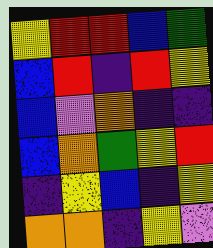[["yellow", "red", "red", "blue", "green"], ["blue", "red", "indigo", "red", "yellow"], ["blue", "violet", "orange", "indigo", "indigo"], ["blue", "orange", "green", "yellow", "red"], ["indigo", "yellow", "blue", "indigo", "yellow"], ["orange", "orange", "indigo", "yellow", "violet"]]